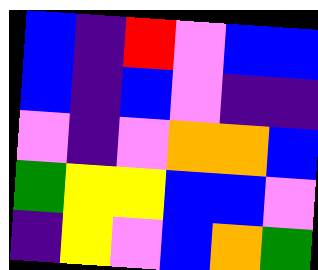[["blue", "indigo", "red", "violet", "blue", "blue"], ["blue", "indigo", "blue", "violet", "indigo", "indigo"], ["violet", "indigo", "violet", "orange", "orange", "blue"], ["green", "yellow", "yellow", "blue", "blue", "violet"], ["indigo", "yellow", "violet", "blue", "orange", "green"]]